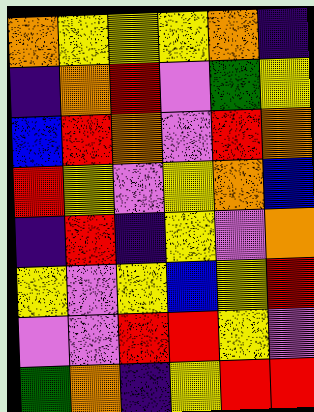[["orange", "yellow", "yellow", "yellow", "orange", "indigo"], ["indigo", "orange", "red", "violet", "green", "yellow"], ["blue", "red", "orange", "violet", "red", "orange"], ["red", "yellow", "violet", "yellow", "orange", "blue"], ["indigo", "red", "indigo", "yellow", "violet", "orange"], ["yellow", "violet", "yellow", "blue", "yellow", "red"], ["violet", "violet", "red", "red", "yellow", "violet"], ["green", "orange", "indigo", "yellow", "red", "red"]]